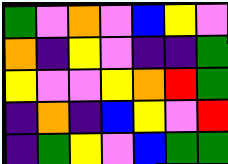[["green", "violet", "orange", "violet", "blue", "yellow", "violet"], ["orange", "indigo", "yellow", "violet", "indigo", "indigo", "green"], ["yellow", "violet", "violet", "yellow", "orange", "red", "green"], ["indigo", "orange", "indigo", "blue", "yellow", "violet", "red"], ["indigo", "green", "yellow", "violet", "blue", "green", "green"]]